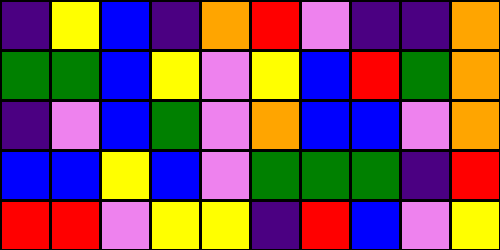[["indigo", "yellow", "blue", "indigo", "orange", "red", "violet", "indigo", "indigo", "orange"], ["green", "green", "blue", "yellow", "violet", "yellow", "blue", "red", "green", "orange"], ["indigo", "violet", "blue", "green", "violet", "orange", "blue", "blue", "violet", "orange"], ["blue", "blue", "yellow", "blue", "violet", "green", "green", "green", "indigo", "red"], ["red", "red", "violet", "yellow", "yellow", "indigo", "red", "blue", "violet", "yellow"]]